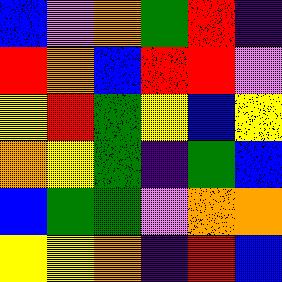[["blue", "violet", "orange", "green", "red", "indigo"], ["red", "orange", "blue", "red", "red", "violet"], ["yellow", "red", "green", "yellow", "blue", "yellow"], ["orange", "yellow", "green", "indigo", "green", "blue"], ["blue", "green", "green", "violet", "orange", "orange"], ["yellow", "yellow", "orange", "indigo", "red", "blue"]]